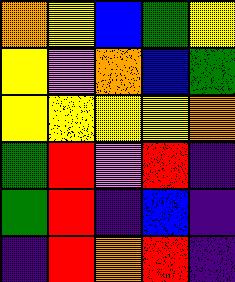[["orange", "yellow", "blue", "green", "yellow"], ["yellow", "violet", "orange", "blue", "green"], ["yellow", "yellow", "yellow", "yellow", "orange"], ["green", "red", "violet", "red", "indigo"], ["green", "red", "indigo", "blue", "indigo"], ["indigo", "red", "orange", "red", "indigo"]]